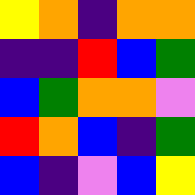[["yellow", "orange", "indigo", "orange", "orange"], ["indigo", "indigo", "red", "blue", "green"], ["blue", "green", "orange", "orange", "violet"], ["red", "orange", "blue", "indigo", "green"], ["blue", "indigo", "violet", "blue", "yellow"]]